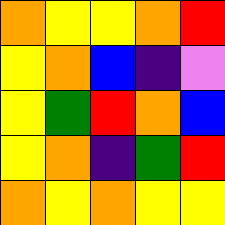[["orange", "yellow", "yellow", "orange", "red"], ["yellow", "orange", "blue", "indigo", "violet"], ["yellow", "green", "red", "orange", "blue"], ["yellow", "orange", "indigo", "green", "red"], ["orange", "yellow", "orange", "yellow", "yellow"]]